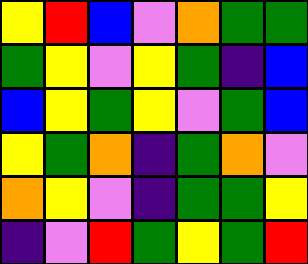[["yellow", "red", "blue", "violet", "orange", "green", "green"], ["green", "yellow", "violet", "yellow", "green", "indigo", "blue"], ["blue", "yellow", "green", "yellow", "violet", "green", "blue"], ["yellow", "green", "orange", "indigo", "green", "orange", "violet"], ["orange", "yellow", "violet", "indigo", "green", "green", "yellow"], ["indigo", "violet", "red", "green", "yellow", "green", "red"]]